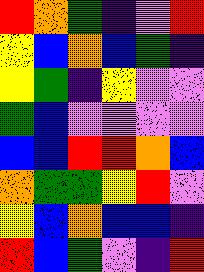[["red", "orange", "green", "indigo", "violet", "red"], ["yellow", "blue", "orange", "blue", "green", "indigo"], ["yellow", "green", "indigo", "yellow", "violet", "violet"], ["green", "blue", "violet", "violet", "violet", "violet"], ["blue", "blue", "red", "red", "orange", "blue"], ["orange", "green", "green", "yellow", "red", "violet"], ["yellow", "blue", "orange", "blue", "blue", "indigo"], ["red", "blue", "green", "violet", "indigo", "red"]]